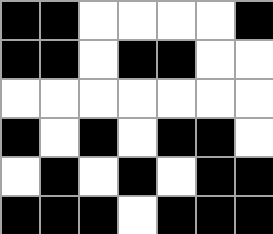[["black", "black", "white", "white", "white", "white", "black"], ["black", "black", "white", "black", "black", "white", "white"], ["white", "white", "white", "white", "white", "white", "white"], ["black", "white", "black", "white", "black", "black", "white"], ["white", "black", "white", "black", "white", "black", "black"], ["black", "black", "black", "white", "black", "black", "black"]]